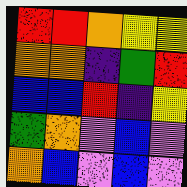[["red", "red", "orange", "yellow", "yellow"], ["orange", "orange", "indigo", "green", "red"], ["blue", "blue", "red", "indigo", "yellow"], ["green", "orange", "violet", "blue", "violet"], ["orange", "blue", "violet", "blue", "violet"]]